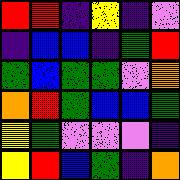[["red", "red", "indigo", "yellow", "indigo", "violet"], ["indigo", "blue", "blue", "indigo", "green", "red"], ["green", "blue", "green", "green", "violet", "orange"], ["orange", "red", "green", "blue", "blue", "green"], ["yellow", "green", "violet", "violet", "violet", "indigo"], ["yellow", "red", "blue", "green", "indigo", "orange"]]